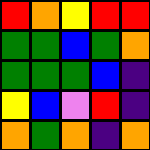[["red", "orange", "yellow", "red", "red"], ["green", "green", "blue", "green", "orange"], ["green", "green", "green", "blue", "indigo"], ["yellow", "blue", "violet", "red", "indigo"], ["orange", "green", "orange", "indigo", "orange"]]